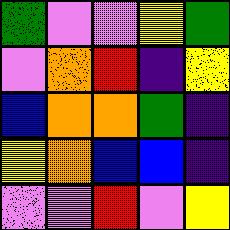[["green", "violet", "violet", "yellow", "green"], ["violet", "orange", "red", "indigo", "yellow"], ["blue", "orange", "orange", "green", "indigo"], ["yellow", "orange", "blue", "blue", "indigo"], ["violet", "violet", "red", "violet", "yellow"]]